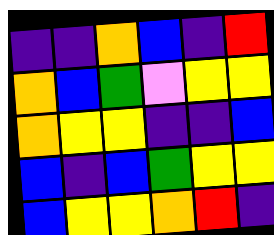[["indigo", "indigo", "orange", "blue", "indigo", "red"], ["orange", "blue", "green", "violet", "yellow", "yellow"], ["orange", "yellow", "yellow", "indigo", "indigo", "blue"], ["blue", "indigo", "blue", "green", "yellow", "yellow"], ["blue", "yellow", "yellow", "orange", "red", "indigo"]]